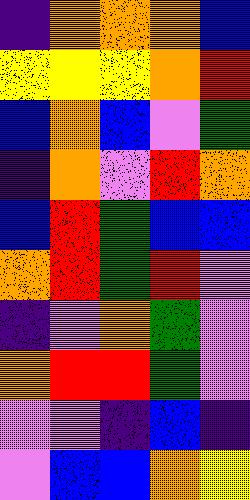[["indigo", "orange", "orange", "orange", "blue"], ["yellow", "yellow", "yellow", "orange", "red"], ["blue", "orange", "blue", "violet", "green"], ["indigo", "orange", "violet", "red", "orange"], ["blue", "red", "green", "blue", "blue"], ["orange", "red", "green", "red", "violet"], ["indigo", "violet", "orange", "green", "violet"], ["orange", "red", "red", "green", "violet"], ["violet", "violet", "indigo", "blue", "indigo"], ["violet", "blue", "blue", "orange", "yellow"]]